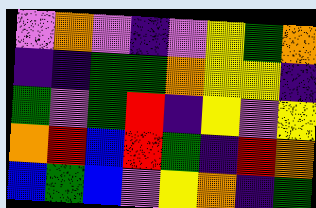[["violet", "orange", "violet", "indigo", "violet", "yellow", "green", "orange"], ["indigo", "indigo", "green", "green", "orange", "yellow", "yellow", "indigo"], ["green", "violet", "green", "red", "indigo", "yellow", "violet", "yellow"], ["orange", "red", "blue", "red", "green", "indigo", "red", "orange"], ["blue", "green", "blue", "violet", "yellow", "orange", "indigo", "green"]]